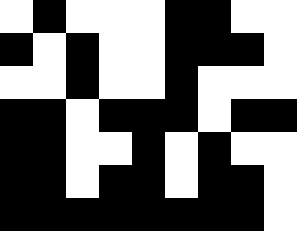[["white", "black", "white", "white", "white", "black", "black", "white", "white"], ["black", "white", "black", "white", "white", "black", "black", "black", "white"], ["white", "white", "black", "white", "white", "black", "white", "white", "white"], ["black", "black", "white", "black", "black", "black", "white", "black", "black"], ["black", "black", "white", "white", "black", "white", "black", "white", "white"], ["black", "black", "white", "black", "black", "white", "black", "black", "white"], ["black", "black", "black", "black", "black", "black", "black", "black", "white"]]